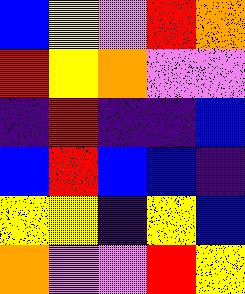[["blue", "yellow", "violet", "red", "orange"], ["red", "yellow", "orange", "violet", "violet"], ["indigo", "red", "indigo", "indigo", "blue"], ["blue", "red", "blue", "blue", "indigo"], ["yellow", "yellow", "indigo", "yellow", "blue"], ["orange", "violet", "violet", "red", "yellow"]]